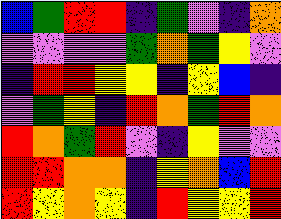[["blue", "green", "red", "red", "indigo", "green", "violet", "indigo", "orange"], ["violet", "violet", "violet", "violet", "green", "orange", "green", "yellow", "violet"], ["indigo", "red", "red", "yellow", "yellow", "indigo", "yellow", "blue", "indigo"], ["violet", "green", "yellow", "indigo", "red", "orange", "green", "red", "orange"], ["red", "orange", "green", "red", "violet", "indigo", "yellow", "violet", "violet"], ["red", "red", "orange", "orange", "indigo", "yellow", "orange", "blue", "red"], ["red", "yellow", "orange", "yellow", "indigo", "red", "yellow", "yellow", "red"]]